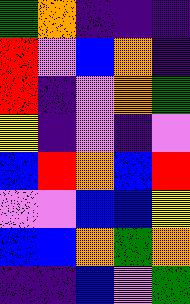[["green", "orange", "indigo", "indigo", "indigo"], ["red", "violet", "blue", "orange", "indigo"], ["red", "indigo", "violet", "orange", "green"], ["yellow", "indigo", "violet", "indigo", "violet"], ["blue", "red", "orange", "blue", "red"], ["violet", "violet", "blue", "blue", "yellow"], ["blue", "blue", "orange", "green", "orange"], ["indigo", "indigo", "blue", "violet", "green"]]